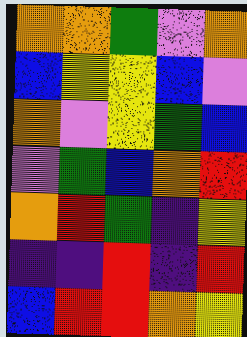[["orange", "orange", "green", "violet", "orange"], ["blue", "yellow", "yellow", "blue", "violet"], ["orange", "violet", "yellow", "green", "blue"], ["violet", "green", "blue", "orange", "red"], ["orange", "red", "green", "indigo", "yellow"], ["indigo", "indigo", "red", "indigo", "red"], ["blue", "red", "red", "orange", "yellow"]]